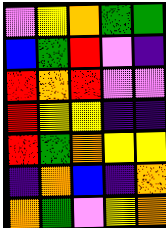[["violet", "yellow", "orange", "green", "green"], ["blue", "green", "red", "violet", "indigo"], ["red", "orange", "red", "violet", "violet"], ["red", "yellow", "yellow", "indigo", "indigo"], ["red", "green", "orange", "yellow", "yellow"], ["indigo", "orange", "blue", "indigo", "orange"], ["orange", "green", "violet", "yellow", "orange"]]